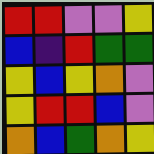[["red", "red", "violet", "violet", "yellow"], ["blue", "indigo", "red", "green", "green"], ["yellow", "blue", "yellow", "orange", "violet"], ["yellow", "red", "red", "blue", "violet"], ["orange", "blue", "green", "orange", "yellow"]]